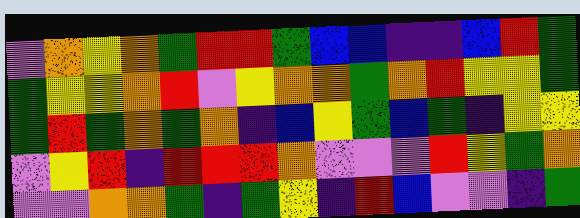[["violet", "orange", "yellow", "orange", "green", "red", "red", "green", "blue", "blue", "indigo", "indigo", "blue", "red", "green"], ["green", "yellow", "yellow", "orange", "red", "violet", "yellow", "orange", "orange", "green", "orange", "red", "yellow", "yellow", "green"], ["green", "red", "green", "orange", "green", "orange", "indigo", "blue", "yellow", "green", "blue", "green", "indigo", "yellow", "yellow"], ["violet", "yellow", "red", "indigo", "red", "red", "red", "orange", "violet", "violet", "violet", "red", "yellow", "green", "orange"], ["violet", "violet", "orange", "orange", "green", "indigo", "green", "yellow", "indigo", "red", "blue", "violet", "violet", "indigo", "green"]]